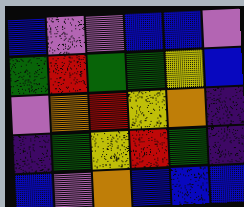[["blue", "violet", "violet", "blue", "blue", "violet"], ["green", "red", "green", "green", "yellow", "blue"], ["violet", "orange", "red", "yellow", "orange", "indigo"], ["indigo", "green", "yellow", "red", "green", "indigo"], ["blue", "violet", "orange", "blue", "blue", "blue"]]